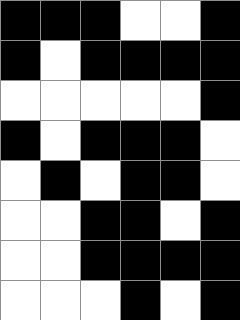[["black", "black", "black", "white", "white", "black"], ["black", "white", "black", "black", "black", "black"], ["white", "white", "white", "white", "white", "black"], ["black", "white", "black", "black", "black", "white"], ["white", "black", "white", "black", "black", "white"], ["white", "white", "black", "black", "white", "black"], ["white", "white", "black", "black", "black", "black"], ["white", "white", "white", "black", "white", "black"]]